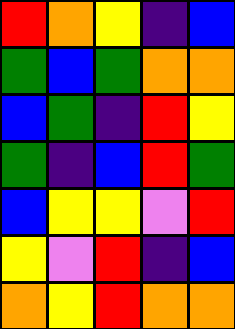[["red", "orange", "yellow", "indigo", "blue"], ["green", "blue", "green", "orange", "orange"], ["blue", "green", "indigo", "red", "yellow"], ["green", "indigo", "blue", "red", "green"], ["blue", "yellow", "yellow", "violet", "red"], ["yellow", "violet", "red", "indigo", "blue"], ["orange", "yellow", "red", "orange", "orange"]]